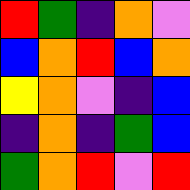[["red", "green", "indigo", "orange", "violet"], ["blue", "orange", "red", "blue", "orange"], ["yellow", "orange", "violet", "indigo", "blue"], ["indigo", "orange", "indigo", "green", "blue"], ["green", "orange", "red", "violet", "red"]]